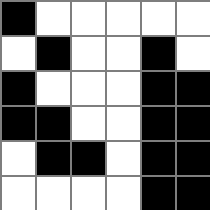[["black", "white", "white", "white", "white", "white"], ["white", "black", "white", "white", "black", "white"], ["black", "white", "white", "white", "black", "black"], ["black", "black", "white", "white", "black", "black"], ["white", "black", "black", "white", "black", "black"], ["white", "white", "white", "white", "black", "black"]]